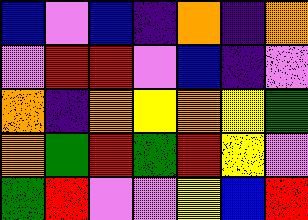[["blue", "violet", "blue", "indigo", "orange", "indigo", "orange"], ["violet", "red", "red", "violet", "blue", "indigo", "violet"], ["orange", "indigo", "orange", "yellow", "orange", "yellow", "green"], ["orange", "green", "red", "green", "red", "yellow", "violet"], ["green", "red", "violet", "violet", "yellow", "blue", "red"]]